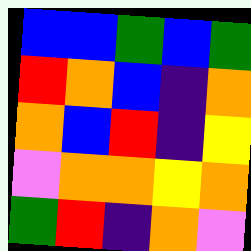[["blue", "blue", "green", "blue", "green"], ["red", "orange", "blue", "indigo", "orange"], ["orange", "blue", "red", "indigo", "yellow"], ["violet", "orange", "orange", "yellow", "orange"], ["green", "red", "indigo", "orange", "violet"]]